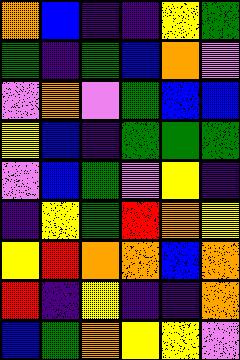[["orange", "blue", "indigo", "indigo", "yellow", "green"], ["green", "indigo", "green", "blue", "orange", "violet"], ["violet", "orange", "violet", "green", "blue", "blue"], ["yellow", "blue", "indigo", "green", "green", "green"], ["violet", "blue", "green", "violet", "yellow", "indigo"], ["indigo", "yellow", "green", "red", "orange", "yellow"], ["yellow", "red", "orange", "orange", "blue", "orange"], ["red", "indigo", "yellow", "indigo", "indigo", "orange"], ["blue", "green", "orange", "yellow", "yellow", "violet"]]